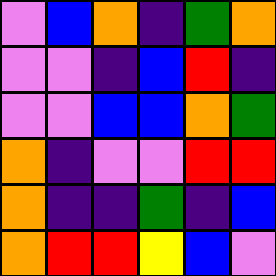[["violet", "blue", "orange", "indigo", "green", "orange"], ["violet", "violet", "indigo", "blue", "red", "indigo"], ["violet", "violet", "blue", "blue", "orange", "green"], ["orange", "indigo", "violet", "violet", "red", "red"], ["orange", "indigo", "indigo", "green", "indigo", "blue"], ["orange", "red", "red", "yellow", "blue", "violet"]]